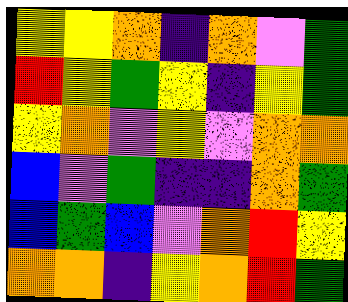[["yellow", "yellow", "orange", "indigo", "orange", "violet", "green"], ["red", "yellow", "green", "yellow", "indigo", "yellow", "green"], ["yellow", "orange", "violet", "yellow", "violet", "orange", "orange"], ["blue", "violet", "green", "indigo", "indigo", "orange", "green"], ["blue", "green", "blue", "violet", "orange", "red", "yellow"], ["orange", "orange", "indigo", "yellow", "orange", "red", "green"]]